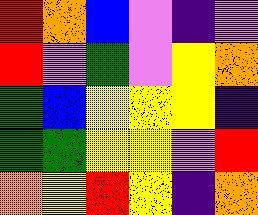[["red", "orange", "blue", "violet", "indigo", "violet"], ["red", "violet", "green", "violet", "yellow", "orange"], ["green", "blue", "yellow", "yellow", "yellow", "indigo"], ["green", "green", "yellow", "yellow", "violet", "red"], ["orange", "yellow", "red", "yellow", "indigo", "orange"]]